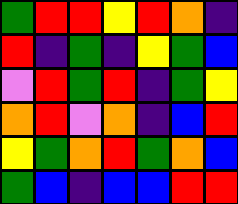[["green", "red", "red", "yellow", "red", "orange", "indigo"], ["red", "indigo", "green", "indigo", "yellow", "green", "blue"], ["violet", "red", "green", "red", "indigo", "green", "yellow"], ["orange", "red", "violet", "orange", "indigo", "blue", "red"], ["yellow", "green", "orange", "red", "green", "orange", "blue"], ["green", "blue", "indigo", "blue", "blue", "red", "red"]]